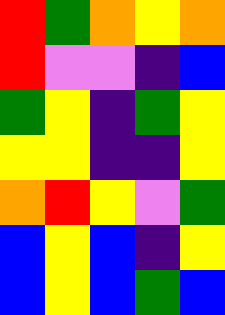[["red", "green", "orange", "yellow", "orange"], ["red", "violet", "violet", "indigo", "blue"], ["green", "yellow", "indigo", "green", "yellow"], ["yellow", "yellow", "indigo", "indigo", "yellow"], ["orange", "red", "yellow", "violet", "green"], ["blue", "yellow", "blue", "indigo", "yellow"], ["blue", "yellow", "blue", "green", "blue"]]